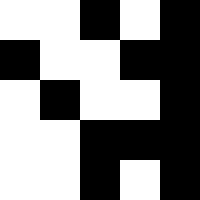[["white", "white", "black", "white", "black"], ["black", "white", "white", "black", "black"], ["white", "black", "white", "white", "black"], ["white", "white", "black", "black", "black"], ["white", "white", "black", "white", "black"]]